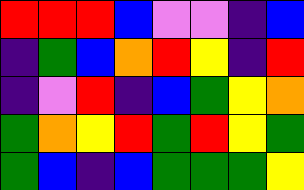[["red", "red", "red", "blue", "violet", "violet", "indigo", "blue"], ["indigo", "green", "blue", "orange", "red", "yellow", "indigo", "red"], ["indigo", "violet", "red", "indigo", "blue", "green", "yellow", "orange"], ["green", "orange", "yellow", "red", "green", "red", "yellow", "green"], ["green", "blue", "indigo", "blue", "green", "green", "green", "yellow"]]